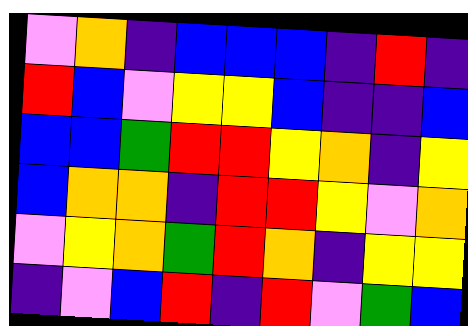[["violet", "orange", "indigo", "blue", "blue", "blue", "indigo", "red", "indigo"], ["red", "blue", "violet", "yellow", "yellow", "blue", "indigo", "indigo", "blue"], ["blue", "blue", "green", "red", "red", "yellow", "orange", "indigo", "yellow"], ["blue", "orange", "orange", "indigo", "red", "red", "yellow", "violet", "orange"], ["violet", "yellow", "orange", "green", "red", "orange", "indigo", "yellow", "yellow"], ["indigo", "violet", "blue", "red", "indigo", "red", "violet", "green", "blue"]]